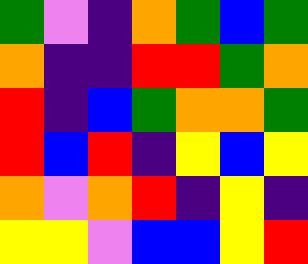[["green", "violet", "indigo", "orange", "green", "blue", "green"], ["orange", "indigo", "indigo", "red", "red", "green", "orange"], ["red", "indigo", "blue", "green", "orange", "orange", "green"], ["red", "blue", "red", "indigo", "yellow", "blue", "yellow"], ["orange", "violet", "orange", "red", "indigo", "yellow", "indigo"], ["yellow", "yellow", "violet", "blue", "blue", "yellow", "red"]]